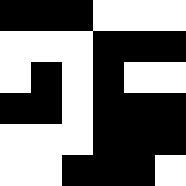[["black", "black", "black", "white", "white", "white"], ["white", "white", "white", "black", "black", "black"], ["white", "black", "white", "black", "white", "white"], ["black", "black", "white", "black", "black", "black"], ["white", "white", "white", "black", "black", "black"], ["white", "white", "black", "black", "black", "white"]]